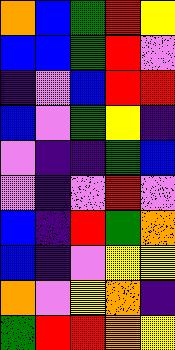[["orange", "blue", "green", "red", "yellow"], ["blue", "blue", "green", "red", "violet"], ["indigo", "violet", "blue", "red", "red"], ["blue", "violet", "green", "yellow", "indigo"], ["violet", "indigo", "indigo", "green", "blue"], ["violet", "indigo", "violet", "red", "violet"], ["blue", "indigo", "red", "green", "orange"], ["blue", "indigo", "violet", "yellow", "yellow"], ["orange", "violet", "yellow", "orange", "indigo"], ["green", "red", "red", "orange", "yellow"]]